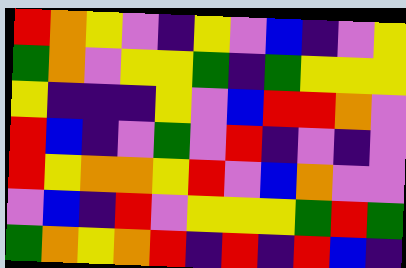[["red", "orange", "yellow", "violet", "indigo", "yellow", "violet", "blue", "indigo", "violet", "yellow"], ["green", "orange", "violet", "yellow", "yellow", "green", "indigo", "green", "yellow", "yellow", "yellow"], ["yellow", "indigo", "indigo", "indigo", "yellow", "violet", "blue", "red", "red", "orange", "violet"], ["red", "blue", "indigo", "violet", "green", "violet", "red", "indigo", "violet", "indigo", "violet"], ["red", "yellow", "orange", "orange", "yellow", "red", "violet", "blue", "orange", "violet", "violet"], ["violet", "blue", "indigo", "red", "violet", "yellow", "yellow", "yellow", "green", "red", "green"], ["green", "orange", "yellow", "orange", "red", "indigo", "red", "indigo", "red", "blue", "indigo"]]